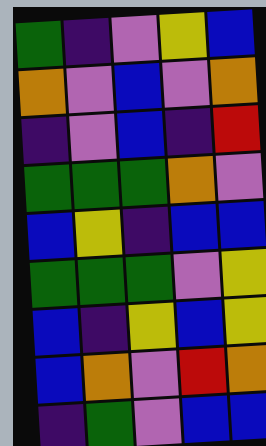[["green", "indigo", "violet", "yellow", "blue"], ["orange", "violet", "blue", "violet", "orange"], ["indigo", "violet", "blue", "indigo", "red"], ["green", "green", "green", "orange", "violet"], ["blue", "yellow", "indigo", "blue", "blue"], ["green", "green", "green", "violet", "yellow"], ["blue", "indigo", "yellow", "blue", "yellow"], ["blue", "orange", "violet", "red", "orange"], ["indigo", "green", "violet", "blue", "blue"]]